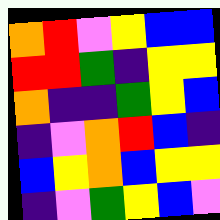[["orange", "red", "violet", "yellow", "blue", "blue"], ["red", "red", "green", "indigo", "yellow", "yellow"], ["orange", "indigo", "indigo", "green", "yellow", "blue"], ["indigo", "violet", "orange", "red", "blue", "indigo"], ["blue", "yellow", "orange", "blue", "yellow", "yellow"], ["indigo", "violet", "green", "yellow", "blue", "violet"]]